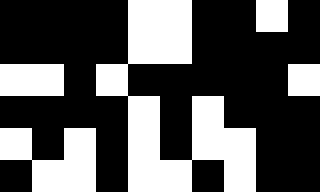[["black", "black", "black", "black", "white", "white", "black", "black", "white", "black"], ["black", "black", "black", "black", "white", "white", "black", "black", "black", "black"], ["white", "white", "black", "white", "black", "black", "black", "black", "black", "white"], ["black", "black", "black", "black", "white", "black", "white", "black", "black", "black"], ["white", "black", "white", "black", "white", "black", "white", "white", "black", "black"], ["black", "white", "white", "black", "white", "white", "black", "white", "black", "black"]]